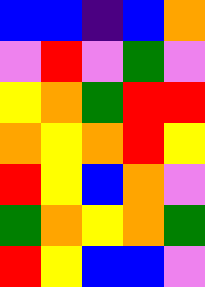[["blue", "blue", "indigo", "blue", "orange"], ["violet", "red", "violet", "green", "violet"], ["yellow", "orange", "green", "red", "red"], ["orange", "yellow", "orange", "red", "yellow"], ["red", "yellow", "blue", "orange", "violet"], ["green", "orange", "yellow", "orange", "green"], ["red", "yellow", "blue", "blue", "violet"]]